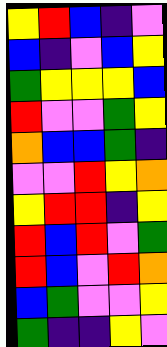[["yellow", "red", "blue", "indigo", "violet"], ["blue", "indigo", "violet", "blue", "yellow"], ["green", "yellow", "yellow", "yellow", "blue"], ["red", "violet", "violet", "green", "yellow"], ["orange", "blue", "blue", "green", "indigo"], ["violet", "violet", "red", "yellow", "orange"], ["yellow", "red", "red", "indigo", "yellow"], ["red", "blue", "red", "violet", "green"], ["red", "blue", "violet", "red", "orange"], ["blue", "green", "violet", "violet", "yellow"], ["green", "indigo", "indigo", "yellow", "violet"]]